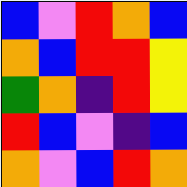[["blue", "violet", "red", "orange", "blue"], ["orange", "blue", "red", "red", "yellow"], ["green", "orange", "indigo", "red", "yellow"], ["red", "blue", "violet", "indigo", "blue"], ["orange", "violet", "blue", "red", "orange"]]